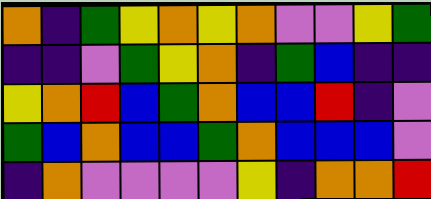[["orange", "indigo", "green", "yellow", "orange", "yellow", "orange", "violet", "violet", "yellow", "green"], ["indigo", "indigo", "violet", "green", "yellow", "orange", "indigo", "green", "blue", "indigo", "indigo"], ["yellow", "orange", "red", "blue", "green", "orange", "blue", "blue", "red", "indigo", "violet"], ["green", "blue", "orange", "blue", "blue", "green", "orange", "blue", "blue", "blue", "violet"], ["indigo", "orange", "violet", "violet", "violet", "violet", "yellow", "indigo", "orange", "orange", "red"]]